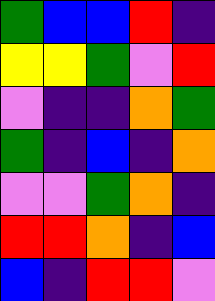[["green", "blue", "blue", "red", "indigo"], ["yellow", "yellow", "green", "violet", "red"], ["violet", "indigo", "indigo", "orange", "green"], ["green", "indigo", "blue", "indigo", "orange"], ["violet", "violet", "green", "orange", "indigo"], ["red", "red", "orange", "indigo", "blue"], ["blue", "indigo", "red", "red", "violet"]]